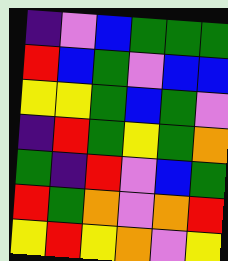[["indigo", "violet", "blue", "green", "green", "green"], ["red", "blue", "green", "violet", "blue", "blue"], ["yellow", "yellow", "green", "blue", "green", "violet"], ["indigo", "red", "green", "yellow", "green", "orange"], ["green", "indigo", "red", "violet", "blue", "green"], ["red", "green", "orange", "violet", "orange", "red"], ["yellow", "red", "yellow", "orange", "violet", "yellow"]]